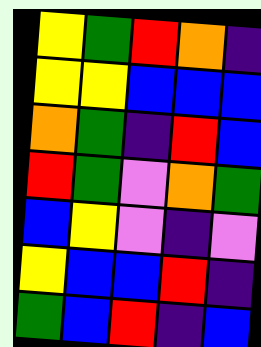[["yellow", "green", "red", "orange", "indigo"], ["yellow", "yellow", "blue", "blue", "blue"], ["orange", "green", "indigo", "red", "blue"], ["red", "green", "violet", "orange", "green"], ["blue", "yellow", "violet", "indigo", "violet"], ["yellow", "blue", "blue", "red", "indigo"], ["green", "blue", "red", "indigo", "blue"]]